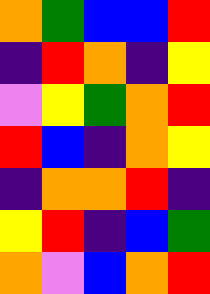[["orange", "green", "blue", "blue", "red"], ["indigo", "red", "orange", "indigo", "yellow"], ["violet", "yellow", "green", "orange", "red"], ["red", "blue", "indigo", "orange", "yellow"], ["indigo", "orange", "orange", "red", "indigo"], ["yellow", "red", "indigo", "blue", "green"], ["orange", "violet", "blue", "orange", "red"]]